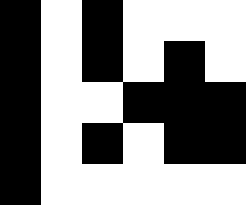[["black", "white", "black", "white", "white", "white"], ["black", "white", "black", "white", "black", "white"], ["black", "white", "white", "black", "black", "black"], ["black", "white", "black", "white", "black", "black"], ["black", "white", "white", "white", "white", "white"]]